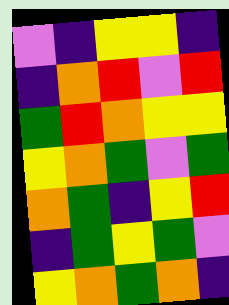[["violet", "indigo", "yellow", "yellow", "indigo"], ["indigo", "orange", "red", "violet", "red"], ["green", "red", "orange", "yellow", "yellow"], ["yellow", "orange", "green", "violet", "green"], ["orange", "green", "indigo", "yellow", "red"], ["indigo", "green", "yellow", "green", "violet"], ["yellow", "orange", "green", "orange", "indigo"]]